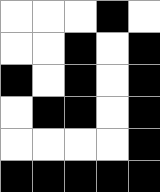[["white", "white", "white", "black", "white"], ["white", "white", "black", "white", "black"], ["black", "white", "black", "white", "black"], ["white", "black", "black", "white", "black"], ["white", "white", "white", "white", "black"], ["black", "black", "black", "black", "black"]]